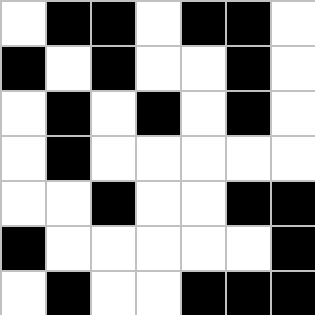[["white", "black", "black", "white", "black", "black", "white"], ["black", "white", "black", "white", "white", "black", "white"], ["white", "black", "white", "black", "white", "black", "white"], ["white", "black", "white", "white", "white", "white", "white"], ["white", "white", "black", "white", "white", "black", "black"], ["black", "white", "white", "white", "white", "white", "black"], ["white", "black", "white", "white", "black", "black", "black"]]